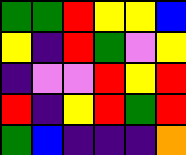[["green", "green", "red", "yellow", "yellow", "blue"], ["yellow", "indigo", "red", "green", "violet", "yellow"], ["indigo", "violet", "violet", "red", "yellow", "red"], ["red", "indigo", "yellow", "red", "green", "red"], ["green", "blue", "indigo", "indigo", "indigo", "orange"]]